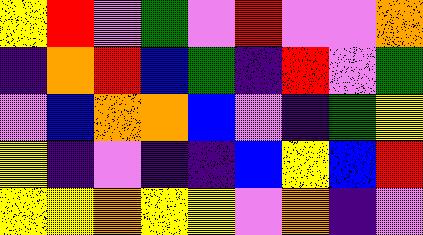[["yellow", "red", "violet", "green", "violet", "red", "violet", "violet", "orange"], ["indigo", "orange", "red", "blue", "green", "indigo", "red", "violet", "green"], ["violet", "blue", "orange", "orange", "blue", "violet", "indigo", "green", "yellow"], ["yellow", "indigo", "violet", "indigo", "indigo", "blue", "yellow", "blue", "red"], ["yellow", "yellow", "orange", "yellow", "yellow", "violet", "orange", "indigo", "violet"]]